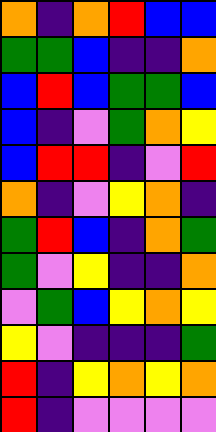[["orange", "indigo", "orange", "red", "blue", "blue"], ["green", "green", "blue", "indigo", "indigo", "orange"], ["blue", "red", "blue", "green", "green", "blue"], ["blue", "indigo", "violet", "green", "orange", "yellow"], ["blue", "red", "red", "indigo", "violet", "red"], ["orange", "indigo", "violet", "yellow", "orange", "indigo"], ["green", "red", "blue", "indigo", "orange", "green"], ["green", "violet", "yellow", "indigo", "indigo", "orange"], ["violet", "green", "blue", "yellow", "orange", "yellow"], ["yellow", "violet", "indigo", "indigo", "indigo", "green"], ["red", "indigo", "yellow", "orange", "yellow", "orange"], ["red", "indigo", "violet", "violet", "violet", "violet"]]